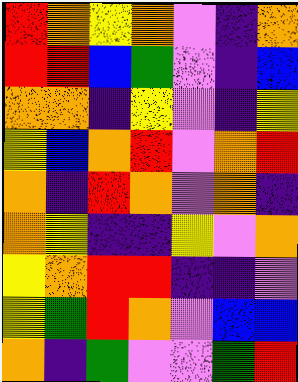[["red", "orange", "yellow", "orange", "violet", "indigo", "orange"], ["red", "red", "blue", "green", "violet", "indigo", "blue"], ["orange", "orange", "indigo", "yellow", "violet", "indigo", "yellow"], ["yellow", "blue", "orange", "red", "violet", "orange", "red"], ["orange", "indigo", "red", "orange", "violet", "orange", "indigo"], ["orange", "yellow", "indigo", "indigo", "yellow", "violet", "orange"], ["yellow", "orange", "red", "red", "indigo", "indigo", "violet"], ["yellow", "green", "red", "orange", "violet", "blue", "blue"], ["orange", "indigo", "green", "violet", "violet", "green", "red"]]